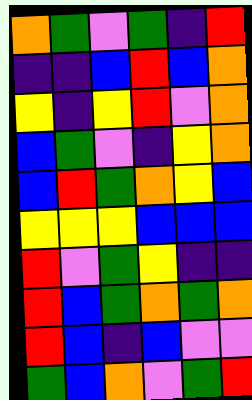[["orange", "green", "violet", "green", "indigo", "red"], ["indigo", "indigo", "blue", "red", "blue", "orange"], ["yellow", "indigo", "yellow", "red", "violet", "orange"], ["blue", "green", "violet", "indigo", "yellow", "orange"], ["blue", "red", "green", "orange", "yellow", "blue"], ["yellow", "yellow", "yellow", "blue", "blue", "blue"], ["red", "violet", "green", "yellow", "indigo", "indigo"], ["red", "blue", "green", "orange", "green", "orange"], ["red", "blue", "indigo", "blue", "violet", "violet"], ["green", "blue", "orange", "violet", "green", "red"]]